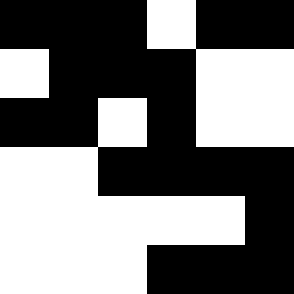[["black", "black", "black", "white", "black", "black"], ["white", "black", "black", "black", "white", "white"], ["black", "black", "white", "black", "white", "white"], ["white", "white", "black", "black", "black", "black"], ["white", "white", "white", "white", "white", "black"], ["white", "white", "white", "black", "black", "black"]]